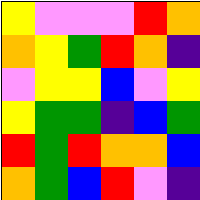[["yellow", "violet", "violet", "violet", "red", "orange"], ["orange", "yellow", "green", "red", "orange", "indigo"], ["violet", "yellow", "yellow", "blue", "violet", "yellow"], ["yellow", "green", "green", "indigo", "blue", "green"], ["red", "green", "red", "orange", "orange", "blue"], ["orange", "green", "blue", "red", "violet", "indigo"]]